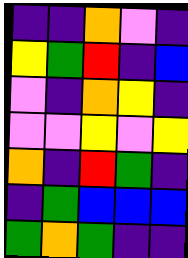[["indigo", "indigo", "orange", "violet", "indigo"], ["yellow", "green", "red", "indigo", "blue"], ["violet", "indigo", "orange", "yellow", "indigo"], ["violet", "violet", "yellow", "violet", "yellow"], ["orange", "indigo", "red", "green", "indigo"], ["indigo", "green", "blue", "blue", "blue"], ["green", "orange", "green", "indigo", "indigo"]]